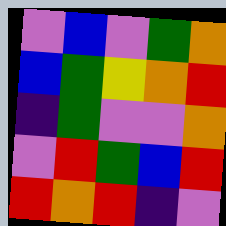[["violet", "blue", "violet", "green", "orange"], ["blue", "green", "yellow", "orange", "red"], ["indigo", "green", "violet", "violet", "orange"], ["violet", "red", "green", "blue", "red"], ["red", "orange", "red", "indigo", "violet"]]